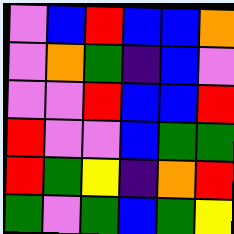[["violet", "blue", "red", "blue", "blue", "orange"], ["violet", "orange", "green", "indigo", "blue", "violet"], ["violet", "violet", "red", "blue", "blue", "red"], ["red", "violet", "violet", "blue", "green", "green"], ["red", "green", "yellow", "indigo", "orange", "red"], ["green", "violet", "green", "blue", "green", "yellow"]]